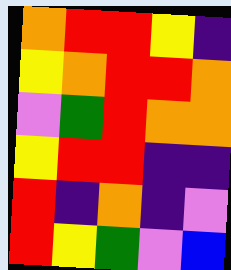[["orange", "red", "red", "yellow", "indigo"], ["yellow", "orange", "red", "red", "orange"], ["violet", "green", "red", "orange", "orange"], ["yellow", "red", "red", "indigo", "indigo"], ["red", "indigo", "orange", "indigo", "violet"], ["red", "yellow", "green", "violet", "blue"]]